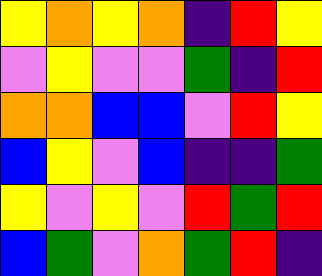[["yellow", "orange", "yellow", "orange", "indigo", "red", "yellow"], ["violet", "yellow", "violet", "violet", "green", "indigo", "red"], ["orange", "orange", "blue", "blue", "violet", "red", "yellow"], ["blue", "yellow", "violet", "blue", "indigo", "indigo", "green"], ["yellow", "violet", "yellow", "violet", "red", "green", "red"], ["blue", "green", "violet", "orange", "green", "red", "indigo"]]